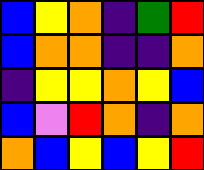[["blue", "yellow", "orange", "indigo", "green", "red"], ["blue", "orange", "orange", "indigo", "indigo", "orange"], ["indigo", "yellow", "yellow", "orange", "yellow", "blue"], ["blue", "violet", "red", "orange", "indigo", "orange"], ["orange", "blue", "yellow", "blue", "yellow", "red"]]